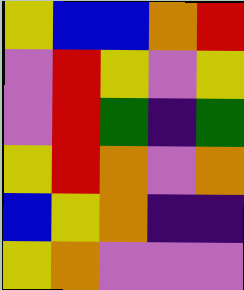[["yellow", "blue", "blue", "orange", "red"], ["violet", "red", "yellow", "violet", "yellow"], ["violet", "red", "green", "indigo", "green"], ["yellow", "red", "orange", "violet", "orange"], ["blue", "yellow", "orange", "indigo", "indigo"], ["yellow", "orange", "violet", "violet", "violet"]]